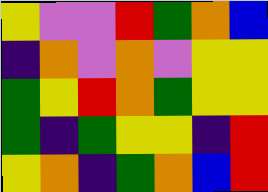[["yellow", "violet", "violet", "red", "green", "orange", "blue"], ["indigo", "orange", "violet", "orange", "violet", "yellow", "yellow"], ["green", "yellow", "red", "orange", "green", "yellow", "yellow"], ["green", "indigo", "green", "yellow", "yellow", "indigo", "red"], ["yellow", "orange", "indigo", "green", "orange", "blue", "red"]]